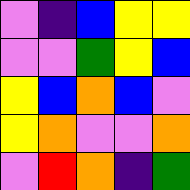[["violet", "indigo", "blue", "yellow", "yellow"], ["violet", "violet", "green", "yellow", "blue"], ["yellow", "blue", "orange", "blue", "violet"], ["yellow", "orange", "violet", "violet", "orange"], ["violet", "red", "orange", "indigo", "green"]]